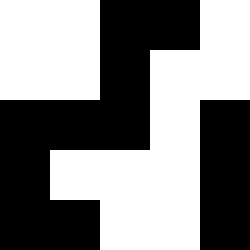[["white", "white", "black", "black", "white"], ["white", "white", "black", "white", "white"], ["black", "black", "black", "white", "black"], ["black", "white", "white", "white", "black"], ["black", "black", "white", "white", "black"]]